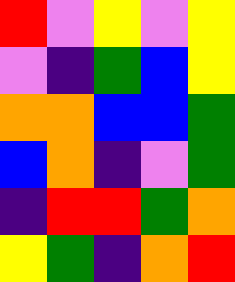[["red", "violet", "yellow", "violet", "yellow"], ["violet", "indigo", "green", "blue", "yellow"], ["orange", "orange", "blue", "blue", "green"], ["blue", "orange", "indigo", "violet", "green"], ["indigo", "red", "red", "green", "orange"], ["yellow", "green", "indigo", "orange", "red"]]